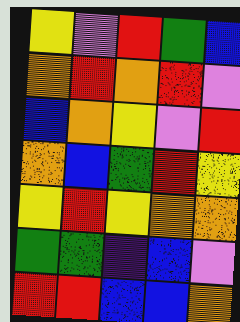[["yellow", "violet", "red", "green", "blue"], ["orange", "red", "orange", "red", "violet"], ["blue", "orange", "yellow", "violet", "red"], ["orange", "blue", "green", "red", "yellow"], ["yellow", "red", "yellow", "orange", "orange"], ["green", "green", "indigo", "blue", "violet"], ["red", "red", "blue", "blue", "orange"]]